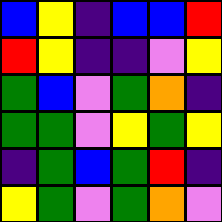[["blue", "yellow", "indigo", "blue", "blue", "red"], ["red", "yellow", "indigo", "indigo", "violet", "yellow"], ["green", "blue", "violet", "green", "orange", "indigo"], ["green", "green", "violet", "yellow", "green", "yellow"], ["indigo", "green", "blue", "green", "red", "indigo"], ["yellow", "green", "violet", "green", "orange", "violet"]]